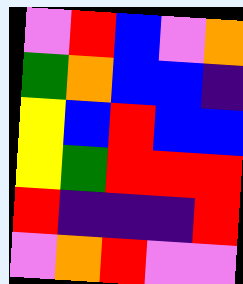[["violet", "red", "blue", "violet", "orange"], ["green", "orange", "blue", "blue", "indigo"], ["yellow", "blue", "red", "blue", "blue"], ["yellow", "green", "red", "red", "red"], ["red", "indigo", "indigo", "indigo", "red"], ["violet", "orange", "red", "violet", "violet"]]